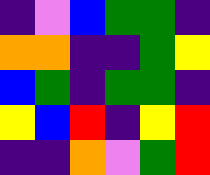[["indigo", "violet", "blue", "green", "green", "indigo"], ["orange", "orange", "indigo", "indigo", "green", "yellow"], ["blue", "green", "indigo", "green", "green", "indigo"], ["yellow", "blue", "red", "indigo", "yellow", "red"], ["indigo", "indigo", "orange", "violet", "green", "red"]]